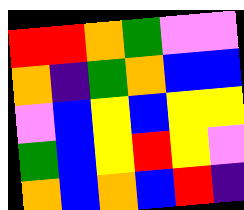[["red", "red", "orange", "green", "violet", "violet"], ["orange", "indigo", "green", "orange", "blue", "blue"], ["violet", "blue", "yellow", "blue", "yellow", "yellow"], ["green", "blue", "yellow", "red", "yellow", "violet"], ["orange", "blue", "orange", "blue", "red", "indigo"]]